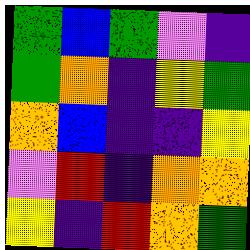[["green", "blue", "green", "violet", "indigo"], ["green", "orange", "indigo", "yellow", "green"], ["orange", "blue", "indigo", "indigo", "yellow"], ["violet", "red", "indigo", "orange", "orange"], ["yellow", "indigo", "red", "orange", "green"]]